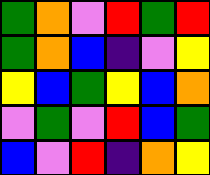[["green", "orange", "violet", "red", "green", "red"], ["green", "orange", "blue", "indigo", "violet", "yellow"], ["yellow", "blue", "green", "yellow", "blue", "orange"], ["violet", "green", "violet", "red", "blue", "green"], ["blue", "violet", "red", "indigo", "orange", "yellow"]]